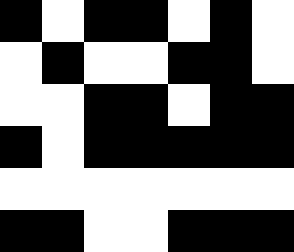[["black", "white", "black", "black", "white", "black", "white"], ["white", "black", "white", "white", "black", "black", "white"], ["white", "white", "black", "black", "white", "black", "black"], ["black", "white", "black", "black", "black", "black", "black"], ["white", "white", "white", "white", "white", "white", "white"], ["black", "black", "white", "white", "black", "black", "black"]]